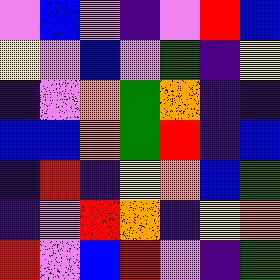[["violet", "blue", "violet", "indigo", "violet", "red", "blue"], ["yellow", "violet", "blue", "violet", "green", "indigo", "yellow"], ["indigo", "violet", "orange", "green", "orange", "indigo", "indigo"], ["blue", "blue", "orange", "green", "red", "indigo", "blue"], ["indigo", "red", "indigo", "yellow", "orange", "blue", "green"], ["indigo", "violet", "red", "orange", "indigo", "yellow", "orange"], ["red", "violet", "blue", "red", "violet", "indigo", "green"]]